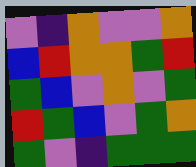[["violet", "indigo", "orange", "violet", "violet", "orange"], ["blue", "red", "orange", "orange", "green", "red"], ["green", "blue", "violet", "orange", "violet", "green"], ["red", "green", "blue", "violet", "green", "orange"], ["green", "violet", "indigo", "green", "green", "green"]]